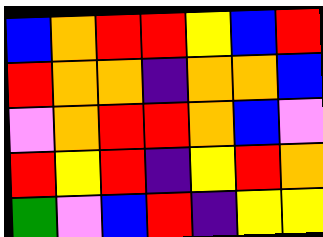[["blue", "orange", "red", "red", "yellow", "blue", "red"], ["red", "orange", "orange", "indigo", "orange", "orange", "blue"], ["violet", "orange", "red", "red", "orange", "blue", "violet"], ["red", "yellow", "red", "indigo", "yellow", "red", "orange"], ["green", "violet", "blue", "red", "indigo", "yellow", "yellow"]]